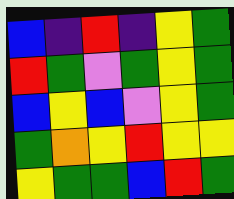[["blue", "indigo", "red", "indigo", "yellow", "green"], ["red", "green", "violet", "green", "yellow", "green"], ["blue", "yellow", "blue", "violet", "yellow", "green"], ["green", "orange", "yellow", "red", "yellow", "yellow"], ["yellow", "green", "green", "blue", "red", "green"]]